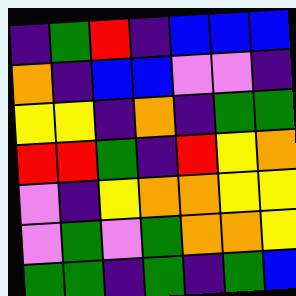[["indigo", "green", "red", "indigo", "blue", "blue", "blue"], ["orange", "indigo", "blue", "blue", "violet", "violet", "indigo"], ["yellow", "yellow", "indigo", "orange", "indigo", "green", "green"], ["red", "red", "green", "indigo", "red", "yellow", "orange"], ["violet", "indigo", "yellow", "orange", "orange", "yellow", "yellow"], ["violet", "green", "violet", "green", "orange", "orange", "yellow"], ["green", "green", "indigo", "green", "indigo", "green", "blue"]]